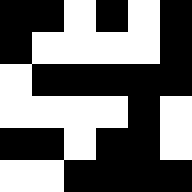[["black", "black", "white", "black", "white", "black"], ["black", "white", "white", "white", "white", "black"], ["white", "black", "black", "black", "black", "black"], ["white", "white", "white", "white", "black", "white"], ["black", "black", "white", "black", "black", "white"], ["white", "white", "black", "black", "black", "black"]]